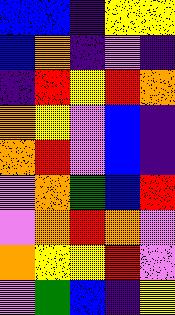[["blue", "blue", "indigo", "yellow", "yellow"], ["blue", "orange", "indigo", "violet", "indigo"], ["indigo", "red", "yellow", "red", "orange"], ["orange", "yellow", "violet", "blue", "indigo"], ["orange", "red", "violet", "blue", "indigo"], ["violet", "orange", "green", "blue", "red"], ["violet", "orange", "red", "orange", "violet"], ["orange", "yellow", "yellow", "red", "violet"], ["violet", "green", "blue", "indigo", "yellow"]]